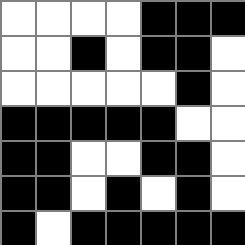[["white", "white", "white", "white", "black", "black", "black"], ["white", "white", "black", "white", "black", "black", "white"], ["white", "white", "white", "white", "white", "black", "white"], ["black", "black", "black", "black", "black", "white", "white"], ["black", "black", "white", "white", "black", "black", "white"], ["black", "black", "white", "black", "white", "black", "white"], ["black", "white", "black", "black", "black", "black", "black"]]